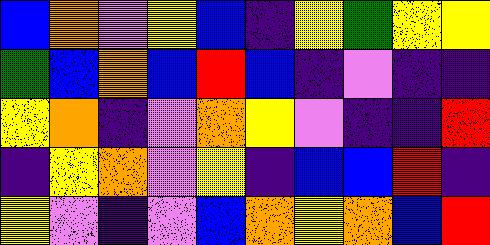[["blue", "orange", "violet", "yellow", "blue", "indigo", "yellow", "green", "yellow", "yellow"], ["green", "blue", "orange", "blue", "red", "blue", "indigo", "violet", "indigo", "indigo"], ["yellow", "orange", "indigo", "violet", "orange", "yellow", "violet", "indigo", "indigo", "red"], ["indigo", "yellow", "orange", "violet", "yellow", "indigo", "blue", "blue", "red", "indigo"], ["yellow", "violet", "indigo", "violet", "blue", "orange", "yellow", "orange", "blue", "red"]]